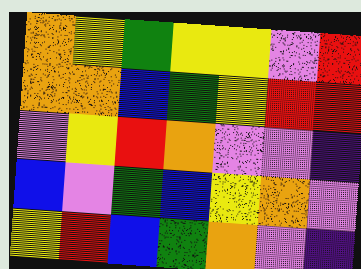[["orange", "yellow", "green", "yellow", "yellow", "violet", "red"], ["orange", "orange", "blue", "green", "yellow", "red", "red"], ["violet", "yellow", "red", "orange", "violet", "violet", "indigo"], ["blue", "violet", "green", "blue", "yellow", "orange", "violet"], ["yellow", "red", "blue", "green", "orange", "violet", "indigo"]]